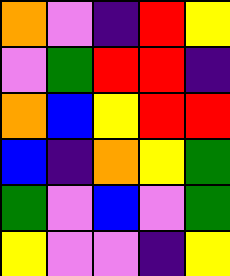[["orange", "violet", "indigo", "red", "yellow"], ["violet", "green", "red", "red", "indigo"], ["orange", "blue", "yellow", "red", "red"], ["blue", "indigo", "orange", "yellow", "green"], ["green", "violet", "blue", "violet", "green"], ["yellow", "violet", "violet", "indigo", "yellow"]]